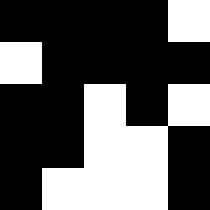[["black", "black", "black", "black", "white"], ["white", "black", "black", "black", "black"], ["black", "black", "white", "black", "white"], ["black", "black", "white", "white", "black"], ["black", "white", "white", "white", "black"]]